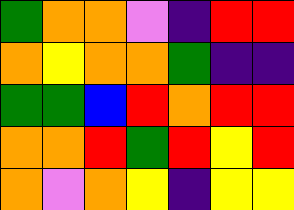[["green", "orange", "orange", "violet", "indigo", "red", "red"], ["orange", "yellow", "orange", "orange", "green", "indigo", "indigo"], ["green", "green", "blue", "red", "orange", "red", "red"], ["orange", "orange", "red", "green", "red", "yellow", "red"], ["orange", "violet", "orange", "yellow", "indigo", "yellow", "yellow"]]